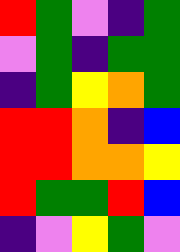[["red", "green", "violet", "indigo", "green"], ["violet", "green", "indigo", "green", "green"], ["indigo", "green", "yellow", "orange", "green"], ["red", "red", "orange", "indigo", "blue"], ["red", "red", "orange", "orange", "yellow"], ["red", "green", "green", "red", "blue"], ["indigo", "violet", "yellow", "green", "violet"]]